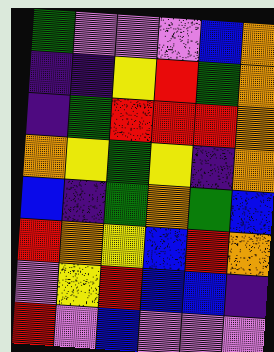[["green", "violet", "violet", "violet", "blue", "orange"], ["indigo", "indigo", "yellow", "red", "green", "orange"], ["indigo", "green", "red", "red", "red", "orange"], ["orange", "yellow", "green", "yellow", "indigo", "orange"], ["blue", "indigo", "green", "orange", "green", "blue"], ["red", "orange", "yellow", "blue", "red", "orange"], ["violet", "yellow", "red", "blue", "blue", "indigo"], ["red", "violet", "blue", "violet", "violet", "violet"]]